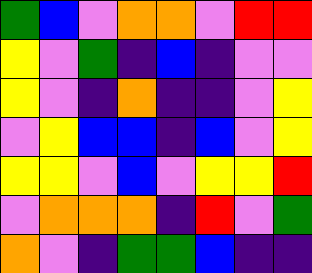[["green", "blue", "violet", "orange", "orange", "violet", "red", "red"], ["yellow", "violet", "green", "indigo", "blue", "indigo", "violet", "violet"], ["yellow", "violet", "indigo", "orange", "indigo", "indigo", "violet", "yellow"], ["violet", "yellow", "blue", "blue", "indigo", "blue", "violet", "yellow"], ["yellow", "yellow", "violet", "blue", "violet", "yellow", "yellow", "red"], ["violet", "orange", "orange", "orange", "indigo", "red", "violet", "green"], ["orange", "violet", "indigo", "green", "green", "blue", "indigo", "indigo"]]